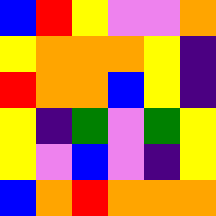[["blue", "red", "yellow", "violet", "violet", "orange"], ["yellow", "orange", "orange", "orange", "yellow", "indigo"], ["red", "orange", "orange", "blue", "yellow", "indigo"], ["yellow", "indigo", "green", "violet", "green", "yellow"], ["yellow", "violet", "blue", "violet", "indigo", "yellow"], ["blue", "orange", "red", "orange", "orange", "orange"]]